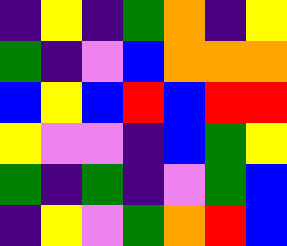[["indigo", "yellow", "indigo", "green", "orange", "indigo", "yellow"], ["green", "indigo", "violet", "blue", "orange", "orange", "orange"], ["blue", "yellow", "blue", "red", "blue", "red", "red"], ["yellow", "violet", "violet", "indigo", "blue", "green", "yellow"], ["green", "indigo", "green", "indigo", "violet", "green", "blue"], ["indigo", "yellow", "violet", "green", "orange", "red", "blue"]]